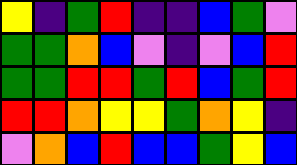[["yellow", "indigo", "green", "red", "indigo", "indigo", "blue", "green", "violet"], ["green", "green", "orange", "blue", "violet", "indigo", "violet", "blue", "red"], ["green", "green", "red", "red", "green", "red", "blue", "green", "red"], ["red", "red", "orange", "yellow", "yellow", "green", "orange", "yellow", "indigo"], ["violet", "orange", "blue", "red", "blue", "blue", "green", "yellow", "blue"]]